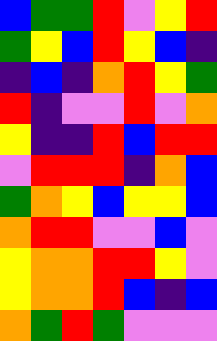[["blue", "green", "green", "red", "violet", "yellow", "red"], ["green", "yellow", "blue", "red", "yellow", "blue", "indigo"], ["indigo", "blue", "indigo", "orange", "red", "yellow", "green"], ["red", "indigo", "violet", "violet", "red", "violet", "orange"], ["yellow", "indigo", "indigo", "red", "blue", "red", "red"], ["violet", "red", "red", "red", "indigo", "orange", "blue"], ["green", "orange", "yellow", "blue", "yellow", "yellow", "blue"], ["orange", "red", "red", "violet", "violet", "blue", "violet"], ["yellow", "orange", "orange", "red", "red", "yellow", "violet"], ["yellow", "orange", "orange", "red", "blue", "indigo", "blue"], ["orange", "green", "red", "green", "violet", "violet", "violet"]]